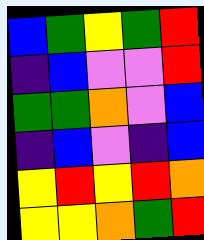[["blue", "green", "yellow", "green", "red"], ["indigo", "blue", "violet", "violet", "red"], ["green", "green", "orange", "violet", "blue"], ["indigo", "blue", "violet", "indigo", "blue"], ["yellow", "red", "yellow", "red", "orange"], ["yellow", "yellow", "orange", "green", "red"]]